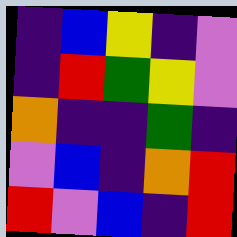[["indigo", "blue", "yellow", "indigo", "violet"], ["indigo", "red", "green", "yellow", "violet"], ["orange", "indigo", "indigo", "green", "indigo"], ["violet", "blue", "indigo", "orange", "red"], ["red", "violet", "blue", "indigo", "red"]]